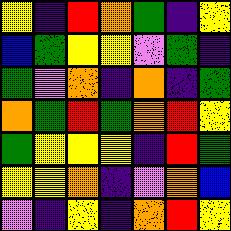[["yellow", "indigo", "red", "orange", "green", "indigo", "yellow"], ["blue", "green", "yellow", "yellow", "violet", "green", "indigo"], ["green", "violet", "orange", "indigo", "orange", "indigo", "green"], ["orange", "green", "red", "green", "orange", "red", "yellow"], ["green", "yellow", "yellow", "yellow", "indigo", "red", "green"], ["yellow", "yellow", "orange", "indigo", "violet", "orange", "blue"], ["violet", "indigo", "yellow", "indigo", "orange", "red", "yellow"]]